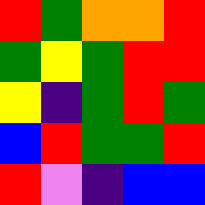[["red", "green", "orange", "orange", "red"], ["green", "yellow", "green", "red", "red"], ["yellow", "indigo", "green", "red", "green"], ["blue", "red", "green", "green", "red"], ["red", "violet", "indigo", "blue", "blue"]]